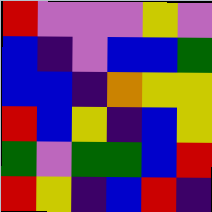[["red", "violet", "violet", "violet", "yellow", "violet"], ["blue", "indigo", "violet", "blue", "blue", "green"], ["blue", "blue", "indigo", "orange", "yellow", "yellow"], ["red", "blue", "yellow", "indigo", "blue", "yellow"], ["green", "violet", "green", "green", "blue", "red"], ["red", "yellow", "indigo", "blue", "red", "indigo"]]